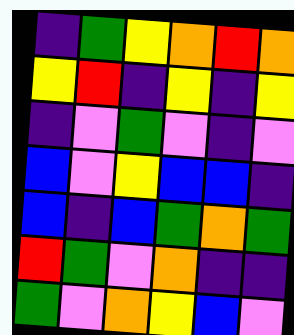[["indigo", "green", "yellow", "orange", "red", "orange"], ["yellow", "red", "indigo", "yellow", "indigo", "yellow"], ["indigo", "violet", "green", "violet", "indigo", "violet"], ["blue", "violet", "yellow", "blue", "blue", "indigo"], ["blue", "indigo", "blue", "green", "orange", "green"], ["red", "green", "violet", "orange", "indigo", "indigo"], ["green", "violet", "orange", "yellow", "blue", "violet"]]